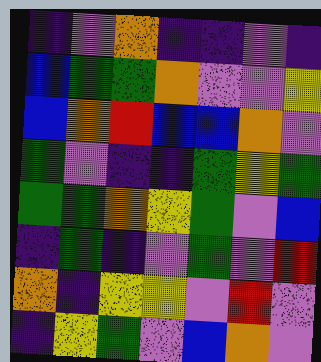[["indigo", "violet", "orange", "indigo", "indigo", "violet", "indigo"], ["blue", "green", "green", "orange", "violet", "violet", "yellow"], ["blue", "orange", "red", "blue", "blue", "orange", "violet"], ["green", "violet", "indigo", "indigo", "green", "yellow", "green"], ["green", "green", "orange", "yellow", "green", "violet", "blue"], ["indigo", "green", "indigo", "violet", "green", "violet", "red"], ["orange", "indigo", "yellow", "yellow", "violet", "red", "violet"], ["indigo", "yellow", "green", "violet", "blue", "orange", "violet"]]